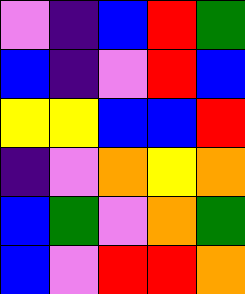[["violet", "indigo", "blue", "red", "green"], ["blue", "indigo", "violet", "red", "blue"], ["yellow", "yellow", "blue", "blue", "red"], ["indigo", "violet", "orange", "yellow", "orange"], ["blue", "green", "violet", "orange", "green"], ["blue", "violet", "red", "red", "orange"]]